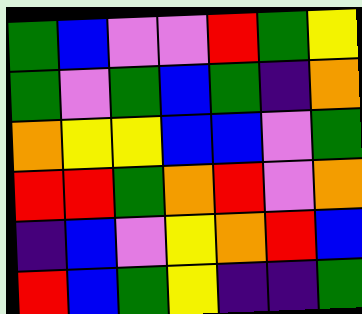[["green", "blue", "violet", "violet", "red", "green", "yellow"], ["green", "violet", "green", "blue", "green", "indigo", "orange"], ["orange", "yellow", "yellow", "blue", "blue", "violet", "green"], ["red", "red", "green", "orange", "red", "violet", "orange"], ["indigo", "blue", "violet", "yellow", "orange", "red", "blue"], ["red", "blue", "green", "yellow", "indigo", "indigo", "green"]]